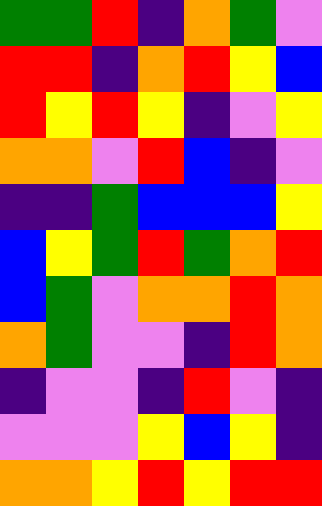[["green", "green", "red", "indigo", "orange", "green", "violet"], ["red", "red", "indigo", "orange", "red", "yellow", "blue"], ["red", "yellow", "red", "yellow", "indigo", "violet", "yellow"], ["orange", "orange", "violet", "red", "blue", "indigo", "violet"], ["indigo", "indigo", "green", "blue", "blue", "blue", "yellow"], ["blue", "yellow", "green", "red", "green", "orange", "red"], ["blue", "green", "violet", "orange", "orange", "red", "orange"], ["orange", "green", "violet", "violet", "indigo", "red", "orange"], ["indigo", "violet", "violet", "indigo", "red", "violet", "indigo"], ["violet", "violet", "violet", "yellow", "blue", "yellow", "indigo"], ["orange", "orange", "yellow", "red", "yellow", "red", "red"]]